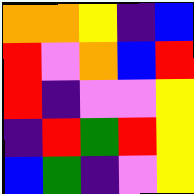[["orange", "orange", "yellow", "indigo", "blue"], ["red", "violet", "orange", "blue", "red"], ["red", "indigo", "violet", "violet", "yellow"], ["indigo", "red", "green", "red", "yellow"], ["blue", "green", "indigo", "violet", "yellow"]]